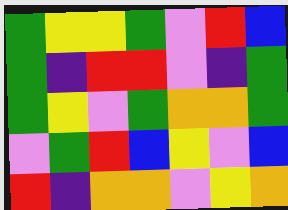[["green", "yellow", "yellow", "green", "violet", "red", "blue"], ["green", "indigo", "red", "red", "violet", "indigo", "green"], ["green", "yellow", "violet", "green", "orange", "orange", "green"], ["violet", "green", "red", "blue", "yellow", "violet", "blue"], ["red", "indigo", "orange", "orange", "violet", "yellow", "orange"]]